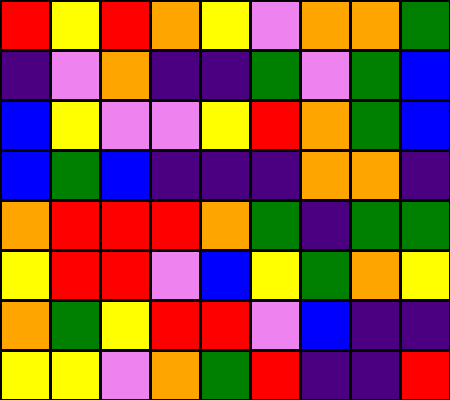[["red", "yellow", "red", "orange", "yellow", "violet", "orange", "orange", "green"], ["indigo", "violet", "orange", "indigo", "indigo", "green", "violet", "green", "blue"], ["blue", "yellow", "violet", "violet", "yellow", "red", "orange", "green", "blue"], ["blue", "green", "blue", "indigo", "indigo", "indigo", "orange", "orange", "indigo"], ["orange", "red", "red", "red", "orange", "green", "indigo", "green", "green"], ["yellow", "red", "red", "violet", "blue", "yellow", "green", "orange", "yellow"], ["orange", "green", "yellow", "red", "red", "violet", "blue", "indigo", "indigo"], ["yellow", "yellow", "violet", "orange", "green", "red", "indigo", "indigo", "red"]]